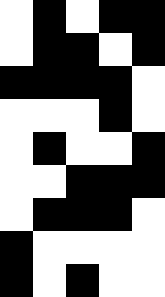[["white", "black", "white", "black", "black"], ["white", "black", "black", "white", "black"], ["black", "black", "black", "black", "white"], ["white", "white", "white", "black", "white"], ["white", "black", "white", "white", "black"], ["white", "white", "black", "black", "black"], ["white", "black", "black", "black", "white"], ["black", "white", "white", "white", "white"], ["black", "white", "black", "white", "white"]]